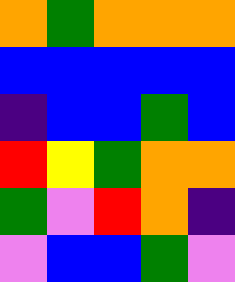[["orange", "green", "orange", "orange", "orange"], ["blue", "blue", "blue", "blue", "blue"], ["indigo", "blue", "blue", "green", "blue"], ["red", "yellow", "green", "orange", "orange"], ["green", "violet", "red", "orange", "indigo"], ["violet", "blue", "blue", "green", "violet"]]